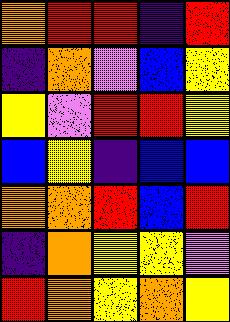[["orange", "red", "red", "indigo", "red"], ["indigo", "orange", "violet", "blue", "yellow"], ["yellow", "violet", "red", "red", "yellow"], ["blue", "yellow", "indigo", "blue", "blue"], ["orange", "orange", "red", "blue", "red"], ["indigo", "orange", "yellow", "yellow", "violet"], ["red", "orange", "yellow", "orange", "yellow"]]